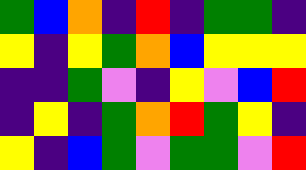[["green", "blue", "orange", "indigo", "red", "indigo", "green", "green", "indigo"], ["yellow", "indigo", "yellow", "green", "orange", "blue", "yellow", "yellow", "yellow"], ["indigo", "indigo", "green", "violet", "indigo", "yellow", "violet", "blue", "red"], ["indigo", "yellow", "indigo", "green", "orange", "red", "green", "yellow", "indigo"], ["yellow", "indigo", "blue", "green", "violet", "green", "green", "violet", "red"]]